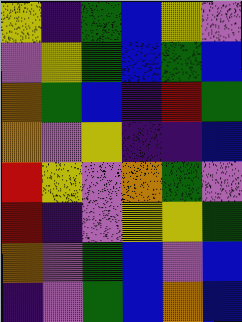[["yellow", "indigo", "green", "blue", "yellow", "violet"], ["violet", "yellow", "green", "blue", "green", "blue"], ["orange", "green", "blue", "indigo", "red", "green"], ["orange", "violet", "yellow", "indigo", "indigo", "blue"], ["red", "yellow", "violet", "orange", "green", "violet"], ["red", "indigo", "violet", "yellow", "yellow", "green"], ["orange", "violet", "green", "blue", "violet", "blue"], ["indigo", "violet", "green", "blue", "orange", "blue"]]